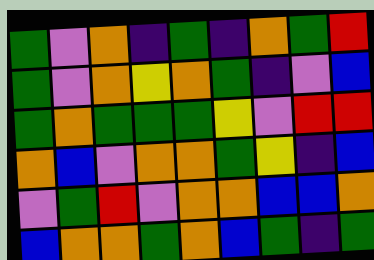[["green", "violet", "orange", "indigo", "green", "indigo", "orange", "green", "red"], ["green", "violet", "orange", "yellow", "orange", "green", "indigo", "violet", "blue"], ["green", "orange", "green", "green", "green", "yellow", "violet", "red", "red"], ["orange", "blue", "violet", "orange", "orange", "green", "yellow", "indigo", "blue"], ["violet", "green", "red", "violet", "orange", "orange", "blue", "blue", "orange"], ["blue", "orange", "orange", "green", "orange", "blue", "green", "indigo", "green"]]